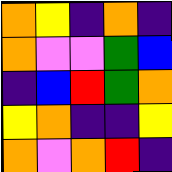[["orange", "yellow", "indigo", "orange", "indigo"], ["orange", "violet", "violet", "green", "blue"], ["indigo", "blue", "red", "green", "orange"], ["yellow", "orange", "indigo", "indigo", "yellow"], ["orange", "violet", "orange", "red", "indigo"]]